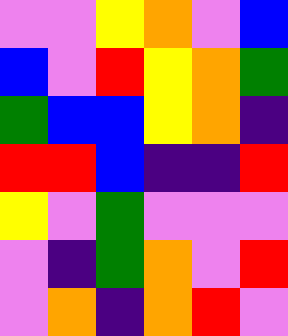[["violet", "violet", "yellow", "orange", "violet", "blue"], ["blue", "violet", "red", "yellow", "orange", "green"], ["green", "blue", "blue", "yellow", "orange", "indigo"], ["red", "red", "blue", "indigo", "indigo", "red"], ["yellow", "violet", "green", "violet", "violet", "violet"], ["violet", "indigo", "green", "orange", "violet", "red"], ["violet", "orange", "indigo", "orange", "red", "violet"]]